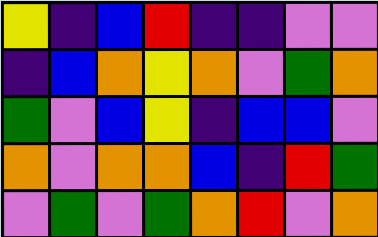[["yellow", "indigo", "blue", "red", "indigo", "indigo", "violet", "violet"], ["indigo", "blue", "orange", "yellow", "orange", "violet", "green", "orange"], ["green", "violet", "blue", "yellow", "indigo", "blue", "blue", "violet"], ["orange", "violet", "orange", "orange", "blue", "indigo", "red", "green"], ["violet", "green", "violet", "green", "orange", "red", "violet", "orange"]]